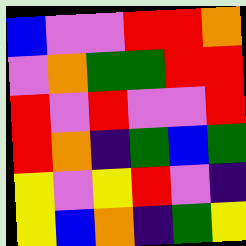[["blue", "violet", "violet", "red", "red", "orange"], ["violet", "orange", "green", "green", "red", "red"], ["red", "violet", "red", "violet", "violet", "red"], ["red", "orange", "indigo", "green", "blue", "green"], ["yellow", "violet", "yellow", "red", "violet", "indigo"], ["yellow", "blue", "orange", "indigo", "green", "yellow"]]